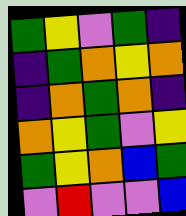[["green", "yellow", "violet", "green", "indigo"], ["indigo", "green", "orange", "yellow", "orange"], ["indigo", "orange", "green", "orange", "indigo"], ["orange", "yellow", "green", "violet", "yellow"], ["green", "yellow", "orange", "blue", "green"], ["violet", "red", "violet", "violet", "blue"]]